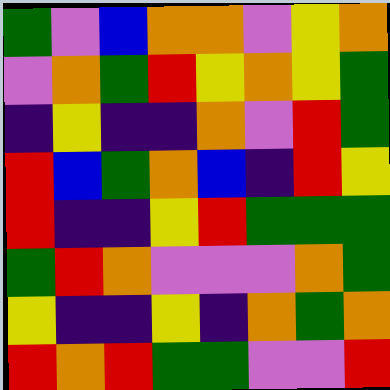[["green", "violet", "blue", "orange", "orange", "violet", "yellow", "orange"], ["violet", "orange", "green", "red", "yellow", "orange", "yellow", "green"], ["indigo", "yellow", "indigo", "indigo", "orange", "violet", "red", "green"], ["red", "blue", "green", "orange", "blue", "indigo", "red", "yellow"], ["red", "indigo", "indigo", "yellow", "red", "green", "green", "green"], ["green", "red", "orange", "violet", "violet", "violet", "orange", "green"], ["yellow", "indigo", "indigo", "yellow", "indigo", "orange", "green", "orange"], ["red", "orange", "red", "green", "green", "violet", "violet", "red"]]